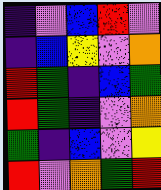[["indigo", "violet", "blue", "red", "violet"], ["indigo", "blue", "yellow", "violet", "orange"], ["red", "green", "indigo", "blue", "green"], ["red", "green", "indigo", "violet", "orange"], ["green", "indigo", "blue", "violet", "yellow"], ["red", "violet", "orange", "green", "red"]]